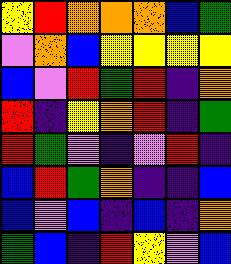[["yellow", "red", "orange", "orange", "orange", "blue", "green"], ["violet", "orange", "blue", "yellow", "yellow", "yellow", "yellow"], ["blue", "violet", "red", "green", "red", "indigo", "orange"], ["red", "indigo", "yellow", "orange", "red", "indigo", "green"], ["red", "green", "violet", "indigo", "violet", "red", "indigo"], ["blue", "red", "green", "orange", "indigo", "indigo", "blue"], ["blue", "violet", "blue", "indigo", "blue", "indigo", "orange"], ["green", "blue", "indigo", "red", "yellow", "violet", "blue"]]